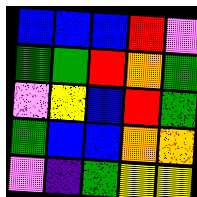[["blue", "blue", "blue", "red", "violet"], ["green", "green", "red", "orange", "green"], ["violet", "yellow", "blue", "red", "green"], ["green", "blue", "blue", "orange", "orange"], ["violet", "indigo", "green", "yellow", "yellow"]]